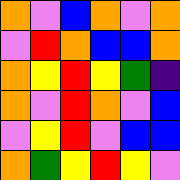[["orange", "violet", "blue", "orange", "violet", "orange"], ["violet", "red", "orange", "blue", "blue", "orange"], ["orange", "yellow", "red", "yellow", "green", "indigo"], ["orange", "violet", "red", "orange", "violet", "blue"], ["violet", "yellow", "red", "violet", "blue", "blue"], ["orange", "green", "yellow", "red", "yellow", "violet"]]